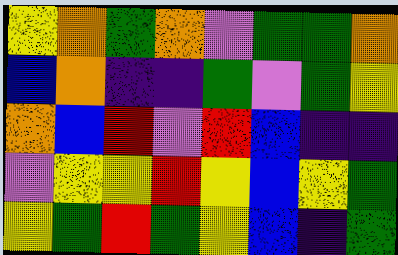[["yellow", "orange", "green", "orange", "violet", "green", "green", "orange"], ["blue", "orange", "indigo", "indigo", "green", "violet", "green", "yellow"], ["orange", "blue", "red", "violet", "red", "blue", "indigo", "indigo"], ["violet", "yellow", "yellow", "red", "yellow", "blue", "yellow", "green"], ["yellow", "green", "red", "green", "yellow", "blue", "indigo", "green"]]